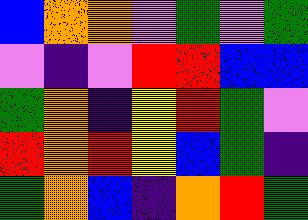[["blue", "orange", "orange", "violet", "green", "violet", "green"], ["violet", "indigo", "violet", "red", "red", "blue", "blue"], ["green", "orange", "indigo", "yellow", "red", "green", "violet"], ["red", "orange", "red", "yellow", "blue", "green", "indigo"], ["green", "orange", "blue", "indigo", "orange", "red", "green"]]